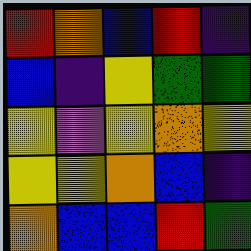[["red", "orange", "blue", "red", "indigo"], ["blue", "indigo", "yellow", "green", "green"], ["yellow", "violet", "yellow", "orange", "yellow"], ["yellow", "yellow", "orange", "blue", "indigo"], ["orange", "blue", "blue", "red", "green"]]